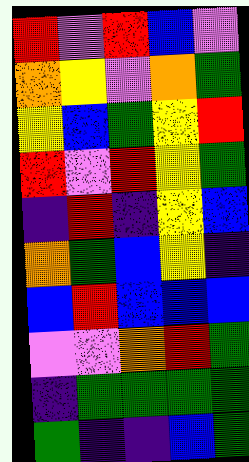[["red", "violet", "red", "blue", "violet"], ["orange", "yellow", "violet", "orange", "green"], ["yellow", "blue", "green", "yellow", "red"], ["red", "violet", "red", "yellow", "green"], ["indigo", "red", "indigo", "yellow", "blue"], ["orange", "green", "blue", "yellow", "indigo"], ["blue", "red", "blue", "blue", "blue"], ["violet", "violet", "orange", "red", "green"], ["indigo", "green", "green", "green", "green"], ["green", "indigo", "indigo", "blue", "green"]]